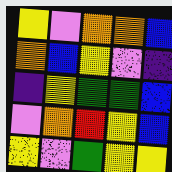[["yellow", "violet", "orange", "orange", "blue"], ["orange", "blue", "yellow", "violet", "indigo"], ["indigo", "yellow", "green", "green", "blue"], ["violet", "orange", "red", "yellow", "blue"], ["yellow", "violet", "green", "yellow", "yellow"]]